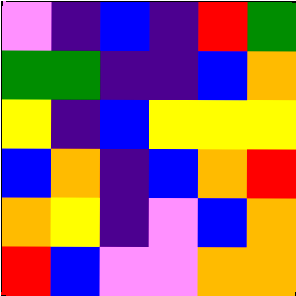[["violet", "indigo", "blue", "indigo", "red", "green"], ["green", "green", "indigo", "indigo", "blue", "orange"], ["yellow", "indigo", "blue", "yellow", "yellow", "yellow"], ["blue", "orange", "indigo", "blue", "orange", "red"], ["orange", "yellow", "indigo", "violet", "blue", "orange"], ["red", "blue", "violet", "violet", "orange", "orange"]]